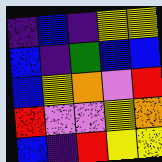[["indigo", "blue", "indigo", "yellow", "yellow"], ["blue", "indigo", "green", "blue", "blue"], ["blue", "yellow", "orange", "violet", "red"], ["red", "violet", "violet", "yellow", "orange"], ["blue", "indigo", "red", "yellow", "yellow"]]